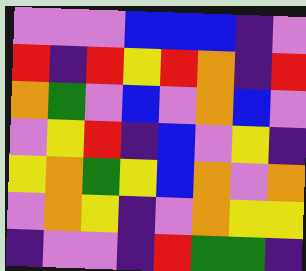[["violet", "violet", "violet", "blue", "blue", "blue", "indigo", "violet"], ["red", "indigo", "red", "yellow", "red", "orange", "indigo", "red"], ["orange", "green", "violet", "blue", "violet", "orange", "blue", "violet"], ["violet", "yellow", "red", "indigo", "blue", "violet", "yellow", "indigo"], ["yellow", "orange", "green", "yellow", "blue", "orange", "violet", "orange"], ["violet", "orange", "yellow", "indigo", "violet", "orange", "yellow", "yellow"], ["indigo", "violet", "violet", "indigo", "red", "green", "green", "indigo"]]